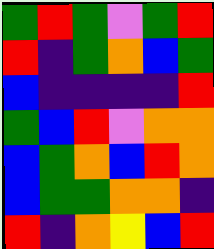[["green", "red", "green", "violet", "green", "red"], ["red", "indigo", "green", "orange", "blue", "green"], ["blue", "indigo", "indigo", "indigo", "indigo", "red"], ["green", "blue", "red", "violet", "orange", "orange"], ["blue", "green", "orange", "blue", "red", "orange"], ["blue", "green", "green", "orange", "orange", "indigo"], ["red", "indigo", "orange", "yellow", "blue", "red"]]